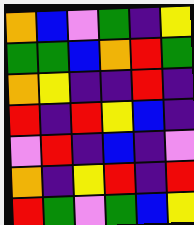[["orange", "blue", "violet", "green", "indigo", "yellow"], ["green", "green", "blue", "orange", "red", "green"], ["orange", "yellow", "indigo", "indigo", "red", "indigo"], ["red", "indigo", "red", "yellow", "blue", "indigo"], ["violet", "red", "indigo", "blue", "indigo", "violet"], ["orange", "indigo", "yellow", "red", "indigo", "red"], ["red", "green", "violet", "green", "blue", "yellow"]]